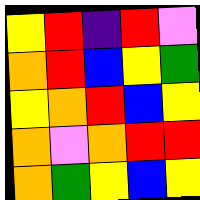[["yellow", "red", "indigo", "red", "violet"], ["orange", "red", "blue", "yellow", "green"], ["yellow", "orange", "red", "blue", "yellow"], ["orange", "violet", "orange", "red", "red"], ["orange", "green", "yellow", "blue", "yellow"]]